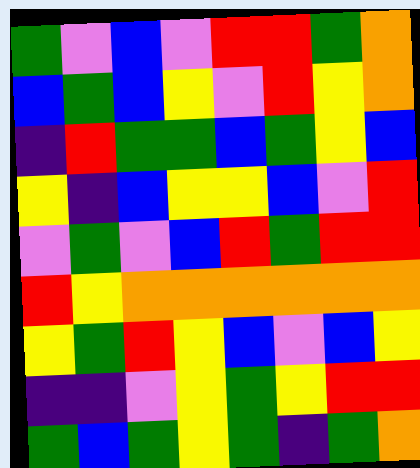[["green", "violet", "blue", "violet", "red", "red", "green", "orange"], ["blue", "green", "blue", "yellow", "violet", "red", "yellow", "orange"], ["indigo", "red", "green", "green", "blue", "green", "yellow", "blue"], ["yellow", "indigo", "blue", "yellow", "yellow", "blue", "violet", "red"], ["violet", "green", "violet", "blue", "red", "green", "red", "red"], ["red", "yellow", "orange", "orange", "orange", "orange", "orange", "orange"], ["yellow", "green", "red", "yellow", "blue", "violet", "blue", "yellow"], ["indigo", "indigo", "violet", "yellow", "green", "yellow", "red", "red"], ["green", "blue", "green", "yellow", "green", "indigo", "green", "orange"]]